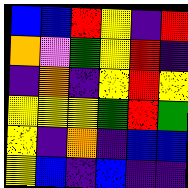[["blue", "blue", "red", "yellow", "indigo", "red"], ["orange", "violet", "green", "yellow", "red", "indigo"], ["indigo", "orange", "indigo", "yellow", "red", "yellow"], ["yellow", "yellow", "yellow", "green", "red", "green"], ["yellow", "indigo", "orange", "indigo", "blue", "blue"], ["yellow", "blue", "indigo", "blue", "indigo", "indigo"]]